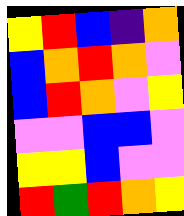[["yellow", "red", "blue", "indigo", "orange"], ["blue", "orange", "red", "orange", "violet"], ["blue", "red", "orange", "violet", "yellow"], ["violet", "violet", "blue", "blue", "violet"], ["yellow", "yellow", "blue", "violet", "violet"], ["red", "green", "red", "orange", "yellow"]]